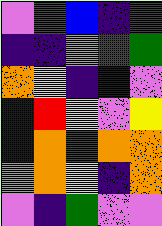[["violet", "red", "blue", "indigo", "green"], ["indigo", "indigo", "orange", "green", "green"], ["orange", "yellow", "indigo", "indigo", "violet"], ["blue", "red", "yellow", "violet", "yellow"], ["blue", "orange", "green", "orange", "orange"], ["orange", "orange", "yellow", "indigo", "orange"], ["violet", "indigo", "green", "violet", "violet"]]